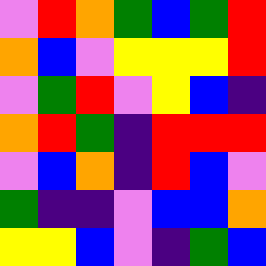[["violet", "red", "orange", "green", "blue", "green", "red"], ["orange", "blue", "violet", "yellow", "yellow", "yellow", "red"], ["violet", "green", "red", "violet", "yellow", "blue", "indigo"], ["orange", "red", "green", "indigo", "red", "red", "red"], ["violet", "blue", "orange", "indigo", "red", "blue", "violet"], ["green", "indigo", "indigo", "violet", "blue", "blue", "orange"], ["yellow", "yellow", "blue", "violet", "indigo", "green", "blue"]]